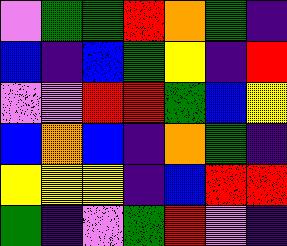[["violet", "green", "green", "red", "orange", "green", "indigo"], ["blue", "indigo", "blue", "green", "yellow", "indigo", "red"], ["violet", "violet", "red", "red", "green", "blue", "yellow"], ["blue", "orange", "blue", "indigo", "orange", "green", "indigo"], ["yellow", "yellow", "yellow", "indigo", "blue", "red", "red"], ["green", "indigo", "violet", "green", "red", "violet", "indigo"]]